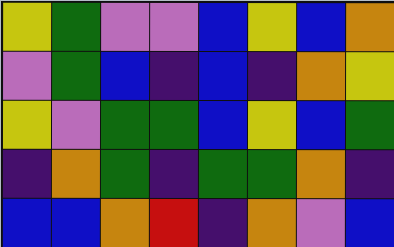[["yellow", "green", "violet", "violet", "blue", "yellow", "blue", "orange"], ["violet", "green", "blue", "indigo", "blue", "indigo", "orange", "yellow"], ["yellow", "violet", "green", "green", "blue", "yellow", "blue", "green"], ["indigo", "orange", "green", "indigo", "green", "green", "orange", "indigo"], ["blue", "blue", "orange", "red", "indigo", "orange", "violet", "blue"]]